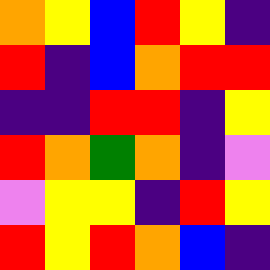[["orange", "yellow", "blue", "red", "yellow", "indigo"], ["red", "indigo", "blue", "orange", "red", "red"], ["indigo", "indigo", "red", "red", "indigo", "yellow"], ["red", "orange", "green", "orange", "indigo", "violet"], ["violet", "yellow", "yellow", "indigo", "red", "yellow"], ["red", "yellow", "red", "orange", "blue", "indigo"]]